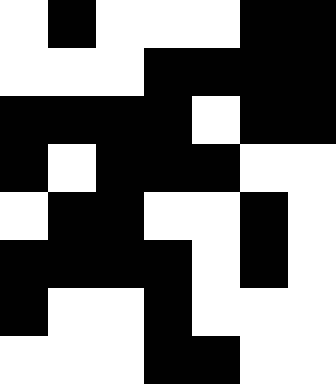[["white", "black", "white", "white", "white", "black", "black"], ["white", "white", "white", "black", "black", "black", "black"], ["black", "black", "black", "black", "white", "black", "black"], ["black", "white", "black", "black", "black", "white", "white"], ["white", "black", "black", "white", "white", "black", "white"], ["black", "black", "black", "black", "white", "black", "white"], ["black", "white", "white", "black", "white", "white", "white"], ["white", "white", "white", "black", "black", "white", "white"]]